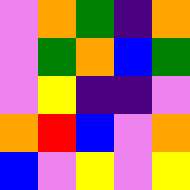[["violet", "orange", "green", "indigo", "orange"], ["violet", "green", "orange", "blue", "green"], ["violet", "yellow", "indigo", "indigo", "violet"], ["orange", "red", "blue", "violet", "orange"], ["blue", "violet", "yellow", "violet", "yellow"]]